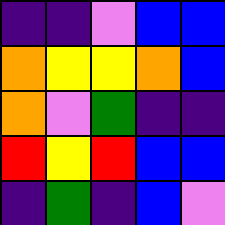[["indigo", "indigo", "violet", "blue", "blue"], ["orange", "yellow", "yellow", "orange", "blue"], ["orange", "violet", "green", "indigo", "indigo"], ["red", "yellow", "red", "blue", "blue"], ["indigo", "green", "indigo", "blue", "violet"]]